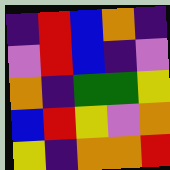[["indigo", "red", "blue", "orange", "indigo"], ["violet", "red", "blue", "indigo", "violet"], ["orange", "indigo", "green", "green", "yellow"], ["blue", "red", "yellow", "violet", "orange"], ["yellow", "indigo", "orange", "orange", "red"]]